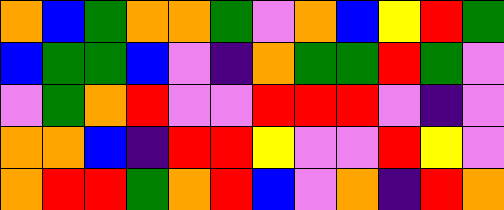[["orange", "blue", "green", "orange", "orange", "green", "violet", "orange", "blue", "yellow", "red", "green"], ["blue", "green", "green", "blue", "violet", "indigo", "orange", "green", "green", "red", "green", "violet"], ["violet", "green", "orange", "red", "violet", "violet", "red", "red", "red", "violet", "indigo", "violet"], ["orange", "orange", "blue", "indigo", "red", "red", "yellow", "violet", "violet", "red", "yellow", "violet"], ["orange", "red", "red", "green", "orange", "red", "blue", "violet", "orange", "indigo", "red", "orange"]]